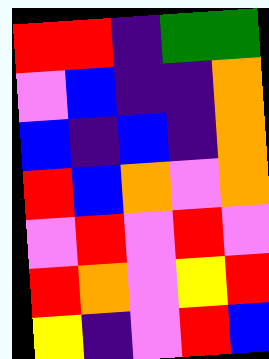[["red", "red", "indigo", "green", "green"], ["violet", "blue", "indigo", "indigo", "orange"], ["blue", "indigo", "blue", "indigo", "orange"], ["red", "blue", "orange", "violet", "orange"], ["violet", "red", "violet", "red", "violet"], ["red", "orange", "violet", "yellow", "red"], ["yellow", "indigo", "violet", "red", "blue"]]